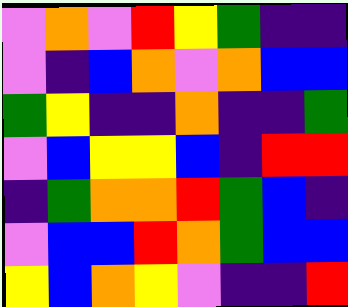[["violet", "orange", "violet", "red", "yellow", "green", "indigo", "indigo"], ["violet", "indigo", "blue", "orange", "violet", "orange", "blue", "blue"], ["green", "yellow", "indigo", "indigo", "orange", "indigo", "indigo", "green"], ["violet", "blue", "yellow", "yellow", "blue", "indigo", "red", "red"], ["indigo", "green", "orange", "orange", "red", "green", "blue", "indigo"], ["violet", "blue", "blue", "red", "orange", "green", "blue", "blue"], ["yellow", "blue", "orange", "yellow", "violet", "indigo", "indigo", "red"]]